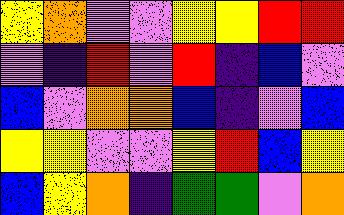[["yellow", "orange", "violet", "violet", "yellow", "yellow", "red", "red"], ["violet", "indigo", "red", "violet", "red", "indigo", "blue", "violet"], ["blue", "violet", "orange", "orange", "blue", "indigo", "violet", "blue"], ["yellow", "yellow", "violet", "violet", "yellow", "red", "blue", "yellow"], ["blue", "yellow", "orange", "indigo", "green", "green", "violet", "orange"]]